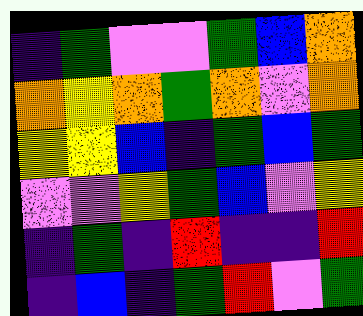[["indigo", "green", "violet", "violet", "green", "blue", "orange"], ["orange", "yellow", "orange", "green", "orange", "violet", "orange"], ["yellow", "yellow", "blue", "indigo", "green", "blue", "green"], ["violet", "violet", "yellow", "green", "blue", "violet", "yellow"], ["indigo", "green", "indigo", "red", "indigo", "indigo", "red"], ["indigo", "blue", "indigo", "green", "red", "violet", "green"]]